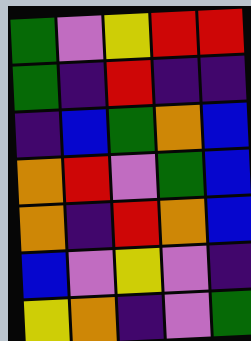[["green", "violet", "yellow", "red", "red"], ["green", "indigo", "red", "indigo", "indigo"], ["indigo", "blue", "green", "orange", "blue"], ["orange", "red", "violet", "green", "blue"], ["orange", "indigo", "red", "orange", "blue"], ["blue", "violet", "yellow", "violet", "indigo"], ["yellow", "orange", "indigo", "violet", "green"]]